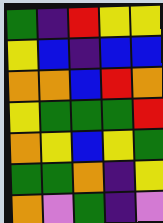[["green", "indigo", "red", "yellow", "yellow"], ["yellow", "blue", "indigo", "blue", "blue"], ["orange", "orange", "blue", "red", "orange"], ["yellow", "green", "green", "green", "red"], ["orange", "yellow", "blue", "yellow", "green"], ["green", "green", "orange", "indigo", "yellow"], ["orange", "violet", "green", "indigo", "violet"]]